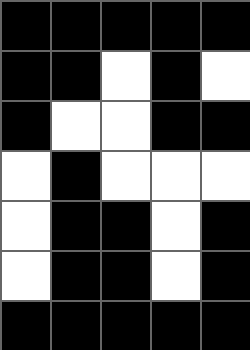[["black", "black", "black", "black", "black"], ["black", "black", "white", "black", "white"], ["black", "white", "white", "black", "black"], ["white", "black", "white", "white", "white"], ["white", "black", "black", "white", "black"], ["white", "black", "black", "white", "black"], ["black", "black", "black", "black", "black"]]